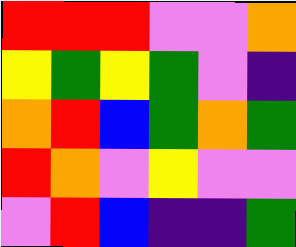[["red", "red", "red", "violet", "violet", "orange"], ["yellow", "green", "yellow", "green", "violet", "indigo"], ["orange", "red", "blue", "green", "orange", "green"], ["red", "orange", "violet", "yellow", "violet", "violet"], ["violet", "red", "blue", "indigo", "indigo", "green"]]